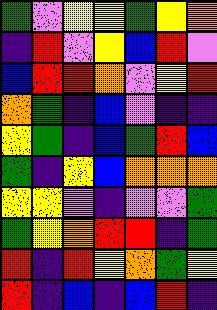[["green", "violet", "yellow", "yellow", "green", "yellow", "orange"], ["indigo", "red", "violet", "yellow", "blue", "red", "violet"], ["blue", "red", "red", "orange", "violet", "yellow", "red"], ["orange", "green", "indigo", "blue", "violet", "indigo", "indigo"], ["yellow", "green", "indigo", "blue", "green", "red", "blue"], ["green", "indigo", "yellow", "blue", "orange", "orange", "orange"], ["yellow", "yellow", "violet", "indigo", "violet", "violet", "green"], ["green", "yellow", "orange", "red", "red", "indigo", "green"], ["red", "indigo", "red", "yellow", "orange", "green", "yellow"], ["red", "indigo", "blue", "indigo", "blue", "red", "indigo"]]